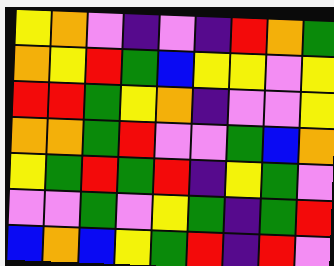[["yellow", "orange", "violet", "indigo", "violet", "indigo", "red", "orange", "green"], ["orange", "yellow", "red", "green", "blue", "yellow", "yellow", "violet", "yellow"], ["red", "red", "green", "yellow", "orange", "indigo", "violet", "violet", "yellow"], ["orange", "orange", "green", "red", "violet", "violet", "green", "blue", "orange"], ["yellow", "green", "red", "green", "red", "indigo", "yellow", "green", "violet"], ["violet", "violet", "green", "violet", "yellow", "green", "indigo", "green", "red"], ["blue", "orange", "blue", "yellow", "green", "red", "indigo", "red", "violet"]]